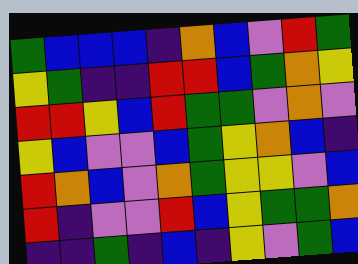[["green", "blue", "blue", "blue", "indigo", "orange", "blue", "violet", "red", "green"], ["yellow", "green", "indigo", "indigo", "red", "red", "blue", "green", "orange", "yellow"], ["red", "red", "yellow", "blue", "red", "green", "green", "violet", "orange", "violet"], ["yellow", "blue", "violet", "violet", "blue", "green", "yellow", "orange", "blue", "indigo"], ["red", "orange", "blue", "violet", "orange", "green", "yellow", "yellow", "violet", "blue"], ["red", "indigo", "violet", "violet", "red", "blue", "yellow", "green", "green", "orange"], ["indigo", "indigo", "green", "indigo", "blue", "indigo", "yellow", "violet", "green", "blue"]]